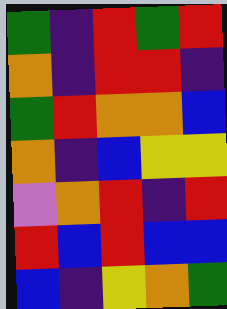[["green", "indigo", "red", "green", "red"], ["orange", "indigo", "red", "red", "indigo"], ["green", "red", "orange", "orange", "blue"], ["orange", "indigo", "blue", "yellow", "yellow"], ["violet", "orange", "red", "indigo", "red"], ["red", "blue", "red", "blue", "blue"], ["blue", "indigo", "yellow", "orange", "green"]]